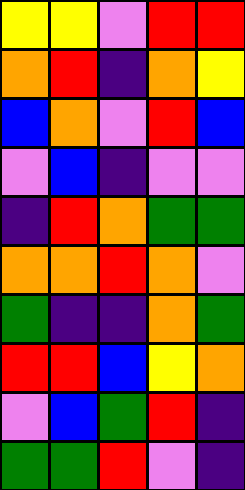[["yellow", "yellow", "violet", "red", "red"], ["orange", "red", "indigo", "orange", "yellow"], ["blue", "orange", "violet", "red", "blue"], ["violet", "blue", "indigo", "violet", "violet"], ["indigo", "red", "orange", "green", "green"], ["orange", "orange", "red", "orange", "violet"], ["green", "indigo", "indigo", "orange", "green"], ["red", "red", "blue", "yellow", "orange"], ["violet", "blue", "green", "red", "indigo"], ["green", "green", "red", "violet", "indigo"]]